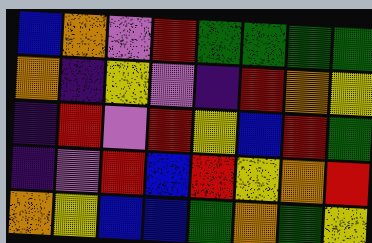[["blue", "orange", "violet", "red", "green", "green", "green", "green"], ["orange", "indigo", "yellow", "violet", "indigo", "red", "orange", "yellow"], ["indigo", "red", "violet", "red", "yellow", "blue", "red", "green"], ["indigo", "violet", "red", "blue", "red", "yellow", "orange", "red"], ["orange", "yellow", "blue", "blue", "green", "orange", "green", "yellow"]]